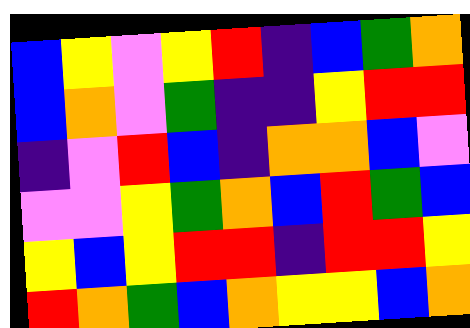[["blue", "yellow", "violet", "yellow", "red", "indigo", "blue", "green", "orange"], ["blue", "orange", "violet", "green", "indigo", "indigo", "yellow", "red", "red"], ["indigo", "violet", "red", "blue", "indigo", "orange", "orange", "blue", "violet"], ["violet", "violet", "yellow", "green", "orange", "blue", "red", "green", "blue"], ["yellow", "blue", "yellow", "red", "red", "indigo", "red", "red", "yellow"], ["red", "orange", "green", "blue", "orange", "yellow", "yellow", "blue", "orange"]]